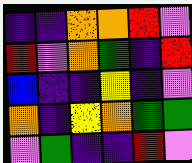[["indigo", "indigo", "orange", "orange", "red", "violet"], ["red", "violet", "orange", "green", "indigo", "red"], ["blue", "indigo", "indigo", "yellow", "indigo", "violet"], ["orange", "indigo", "yellow", "orange", "green", "green"], ["violet", "green", "indigo", "indigo", "red", "violet"]]